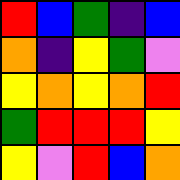[["red", "blue", "green", "indigo", "blue"], ["orange", "indigo", "yellow", "green", "violet"], ["yellow", "orange", "yellow", "orange", "red"], ["green", "red", "red", "red", "yellow"], ["yellow", "violet", "red", "blue", "orange"]]